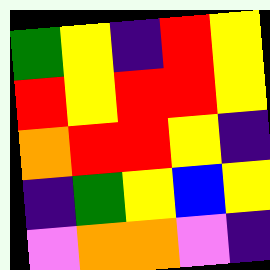[["green", "yellow", "indigo", "red", "yellow"], ["red", "yellow", "red", "red", "yellow"], ["orange", "red", "red", "yellow", "indigo"], ["indigo", "green", "yellow", "blue", "yellow"], ["violet", "orange", "orange", "violet", "indigo"]]